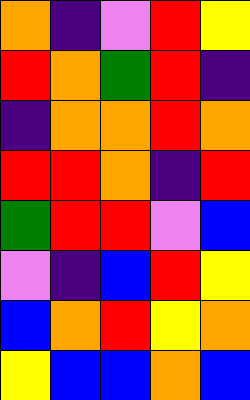[["orange", "indigo", "violet", "red", "yellow"], ["red", "orange", "green", "red", "indigo"], ["indigo", "orange", "orange", "red", "orange"], ["red", "red", "orange", "indigo", "red"], ["green", "red", "red", "violet", "blue"], ["violet", "indigo", "blue", "red", "yellow"], ["blue", "orange", "red", "yellow", "orange"], ["yellow", "blue", "blue", "orange", "blue"]]